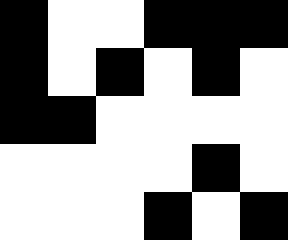[["black", "white", "white", "black", "black", "black"], ["black", "white", "black", "white", "black", "white"], ["black", "black", "white", "white", "white", "white"], ["white", "white", "white", "white", "black", "white"], ["white", "white", "white", "black", "white", "black"]]